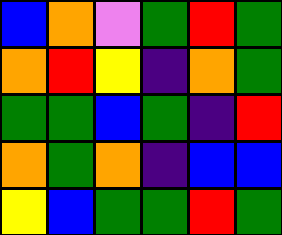[["blue", "orange", "violet", "green", "red", "green"], ["orange", "red", "yellow", "indigo", "orange", "green"], ["green", "green", "blue", "green", "indigo", "red"], ["orange", "green", "orange", "indigo", "blue", "blue"], ["yellow", "blue", "green", "green", "red", "green"]]